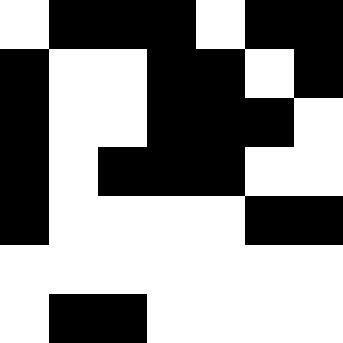[["white", "black", "black", "black", "white", "black", "black"], ["black", "white", "white", "black", "black", "white", "black"], ["black", "white", "white", "black", "black", "black", "white"], ["black", "white", "black", "black", "black", "white", "white"], ["black", "white", "white", "white", "white", "black", "black"], ["white", "white", "white", "white", "white", "white", "white"], ["white", "black", "black", "white", "white", "white", "white"]]